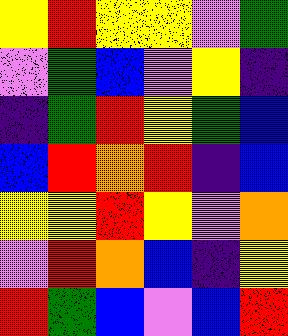[["yellow", "red", "yellow", "yellow", "violet", "green"], ["violet", "green", "blue", "violet", "yellow", "indigo"], ["indigo", "green", "red", "yellow", "green", "blue"], ["blue", "red", "orange", "red", "indigo", "blue"], ["yellow", "yellow", "red", "yellow", "violet", "orange"], ["violet", "red", "orange", "blue", "indigo", "yellow"], ["red", "green", "blue", "violet", "blue", "red"]]